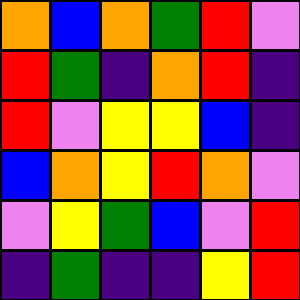[["orange", "blue", "orange", "green", "red", "violet"], ["red", "green", "indigo", "orange", "red", "indigo"], ["red", "violet", "yellow", "yellow", "blue", "indigo"], ["blue", "orange", "yellow", "red", "orange", "violet"], ["violet", "yellow", "green", "blue", "violet", "red"], ["indigo", "green", "indigo", "indigo", "yellow", "red"]]